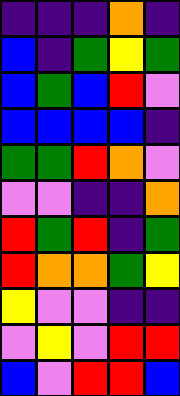[["indigo", "indigo", "indigo", "orange", "indigo"], ["blue", "indigo", "green", "yellow", "green"], ["blue", "green", "blue", "red", "violet"], ["blue", "blue", "blue", "blue", "indigo"], ["green", "green", "red", "orange", "violet"], ["violet", "violet", "indigo", "indigo", "orange"], ["red", "green", "red", "indigo", "green"], ["red", "orange", "orange", "green", "yellow"], ["yellow", "violet", "violet", "indigo", "indigo"], ["violet", "yellow", "violet", "red", "red"], ["blue", "violet", "red", "red", "blue"]]